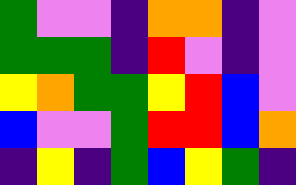[["green", "violet", "violet", "indigo", "orange", "orange", "indigo", "violet"], ["green", "green", "green", "indigo", "red", "violet", "indigo", "violet"], ["yellow", "orange", "green", "green", "yellow", "red", "blue", "violet"], ["blue", "violet", "violet", "green", "red", "red", "blue", "orange"], ["indigo", "yellow", "indigo", "green", "blue", "yellow", "green", "indigo"]]